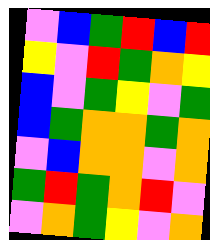[["violet", "blue", "green", "red", "blue", "red"], ["yellow", "violet", "red", "green", "orange", "yellow"], ["blue", "violet", "green", "yellow", "violet", "green"], ["blue", "green", "orange", "orange", "green", "orange"], ["violet", "blue", "orange", "orange", "violet", "orange"], ["green", "red", "green", "orange", "red", "violet"], ["violet", "orange", "green", "yellow", "violet", "orange"]]